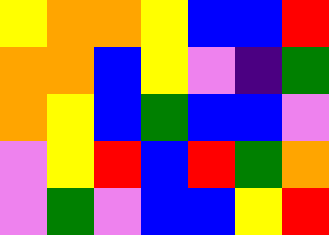[["yellow", "orange", "orange", "yellow", "blue", "blue", "red"], ["orange", "orange", "blue", "yellow", "violet", "indigo", "green"], ["orange", "yellow", "blue", "green", "blue", "blue", "violet"], ["violet", "yellow", "red", "blue", "red", "green", "orange"], ["violet", "green", "violet", "blue", "blue", "yellow", "red"]]